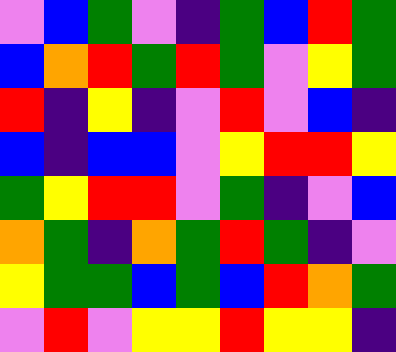[["violet", "blue", "green", "violet", "indigo", "green", "blue", "red", "green"], ["blue", "orange", "red", "green", "red", "green", "violet", "yellow", "green"], ["red", "indigo", "yellow", "indigo", "violet", "red", "violet", "blue", "indigo"], ["blue", "indigo", "blue", "blue", "violet", "yellow", "red", "red", "yellow"], ["green", "yellow", "red", "red", "violet", "green", "indigo", "violet", "blue"], ["orange", "green", "indigo", "orange", "green", "red", "green", "indigo", "violet"], ["yellow", "green", "green", "blue", "green", "blue", "red", "orange", "green"], ["violet", "red", "violet", "yellow", "yellow", "red", "yellow", "yellow", "indigo"]]